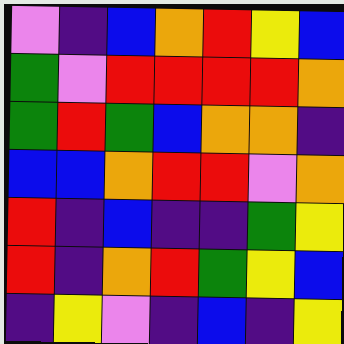[["violet", "indigo", "blue", "orange", "red", "yellow", "blue"], ["green", "violet", "red", "red", "red", "red", "orange"], ["green", "red", "green", "blue", "orange", "orange", "indigo"], ["blue", "blue", "orange", "red", "red", "violet", "orange"], ["red", "indigo", "blue", "indigo", "indigo", "green", "yellow"], ["red", "indigo", "orange", "red", "green", "yellow", "blue"], ["indigo", "yellow", "violet", "indigo", "blue", "indigo", "yellow"]]